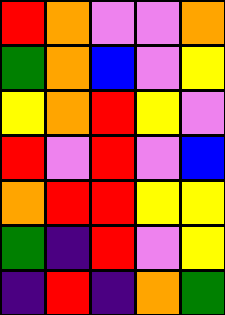[["red", "orange", "violet", "violet", "orange"], ["green", "orange", "blue", "violet", "yellow"], ["yellow", "orange", "red", "yellow", "violet"], ["red", "violet", "red", "violet", "blue"], ["orange", "red", "red", "yellow", "yellow"], ["green", "indigo", "red", "violet", "yellow"], ["indigo", "red", "indigo", "orange", "green"]]